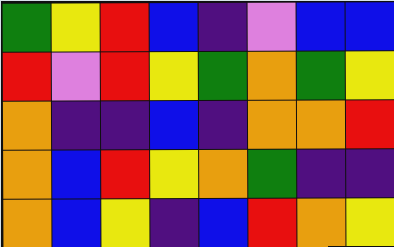[["green", "yellow", "red", "blue", "indigo", "violet", "blue", "blue"], ["red", "violet", "red", "yellow", "green", "orange", "green", "yellow"], ["orange", "indigo", "indigo", "blue", "indigo", "orange", "orange", "red"], ["orange", "blue", "red", "yellow", "orange", "green", "indigo", "indigo"], ["orange", "blue", "yellow", "indigo", "blue", "red", "orange", "yellow"]]